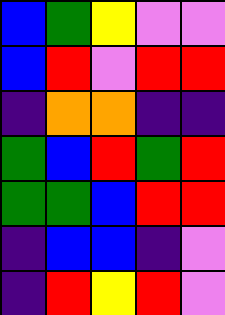[["blue", "green", "yellow", "violet", "violet"], ["blue", "red", "violet", "red", "red"], ["indigo", "orange", "orange", "indigo", "indigo"], ["green", "blue", "red", "green", "red"], ["green", "green", "blue", "red", "red"], ["indigo", "blue", "blue", "indigo", "violet"], ["indigo", "red", "yellow", "red", "violet"]]